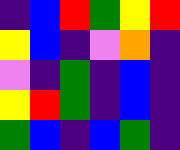[["indigo", "blue", "red", "green", "yellow", "red"], ["yellow", "blue", "indigo", "violet", "orange", "indigo"], ["violet", "indigo", "green", "indigo", "blue", "indigo"], ["yellow", "red", "green", "indigo", "blue", "indigo"], ["green", "blue", "indigo", "blue", "green", "indigo"]]